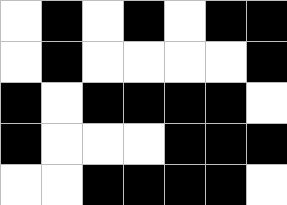[["white", "black", "white", "black", "white", "black", "black"], ["white", "black", "white", "white", "white", "white", "black"], ["black", "white", "black", "black", "black", "black", "white"], ["black", "white", "white", "white", "black", "black", "black"], ["white", "white", "black", "black", "black", "black", "white"]]